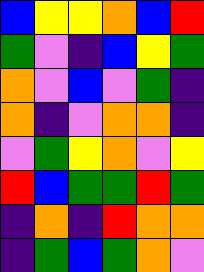[["blue", "yellow", "yellow", "orange", "blue", "red"], ["green", "violet", "indigo", "blue", "yellow", "green"], ["orange", "violet", "blue", "violet", "green", "indigo"], ["orange", "indigo", "violet", "orange", "orange", "indigo"], ["violet", "green", "yellow", "orange", "violet", "yellow"], ["red", "blue", "green", "green", "red", "green"], ["indigo", "orange", "indigo", "red", "orange", "orange"], ["indigo", "green", "blue", "green", "orange", "violet"]]